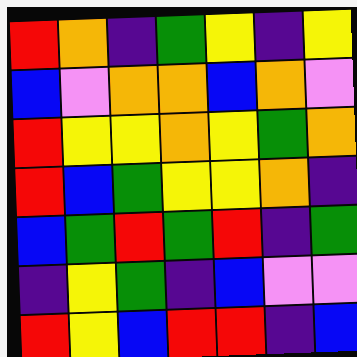[["red", "orange", "indigo", "green", "yellow", "indigo", "yellow"], ["blue", "violet", "orange", "orange", "blue", "orange", "violet"], ["red", "yellow", "yellow", "orange", "yellow", "green", "orange"], ["red", "blue", "green", "yellow", "yellow", "orange", "indigo"], ["blue", "green", "red", "green", "red", "indigo", "green"], ["indigo", "yellow", "green", "indigo", "blue", "violet", "violet"], ["red", "yellow", "blue", "red", "red", "indigo", "blue"]]